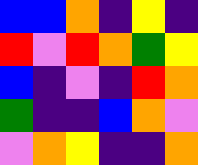[["blue", "blue", "orange", "indigo", "yellow", "indigo"], ["red", "violet", "red", "orange", "green", "yellow"], ["blue", "indigo", "violet", "indigo", "red", "orange"], ["green", "indigo", "indigo", "blue", "orange", "violet"], ["violet", "orange", "yellow", "indigo", "indigo", "orange"]]